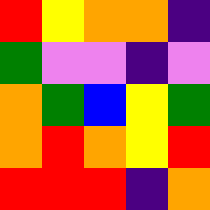[["red", "yellow", "orange", "orange", "indigo"], ["green", "violet", "violet", "indigo", "violet"], ["orange", "green", "blue", "yellow", "green"], ["orange", "red", "orange", "yellow", "red"], ["red", "red", "red", "indigo", "orange"]]